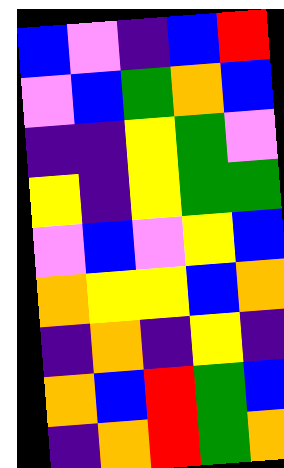[["blue", "violet", "indigo", "blue", "red"], ["violet", "blue", "green", "orange", "blue"], ["indigo", "indigo", "yellow", "green", "violet"], ["yellow", "indigo", "yellow", "green", "green"], ["violet", "blue", "violet", "yellow", "blue"], ["orange", "yellow", "yellow", "blue", "orange"], ["indigo", "orange", "indigo", "yellow", "indigo"], ["orange", "blue", "red", "green", "blue"], ["indigo", "orange", "red", "green", "orange"]]